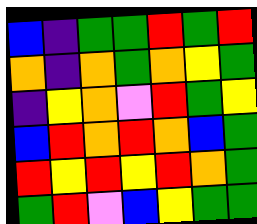[["blue", "indigo", "green", "green", "red", "green", "red"], ["orange", "indigo", "orange", "green", "orange", "yellow", "green"], ["indigo", "yellow", "orange", "violet", "red", "green", "yellow"], ["blue", "red", "orange", "red", "orange", "blue", "green"], ["red", "yellow", "red", "yellow", "red", "orange", "green"], ["green", "red", "violet", "blue", "yellow", "green", "green"]]